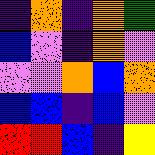[["indigo", "orange", "indigo", "orange", "green"], ["blue", "violet", "indigo", "orange", "violet"], ["violet", "violet", "orange", "blue", "orange"], ["blue", "blue", "indigo", "blue", "violet"], ["red", "red", "blue", "indigo", "yellow"]]